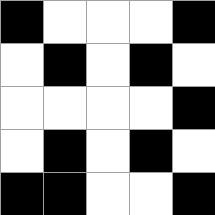[["black", "white", "white", "white", "black"], ["white", "black", "white", "black", "white"], ["white", "white", "white", "white", "black"], ["white", "black", "white", "black", "white"], ["black", "black", "white", "white", "black"]]